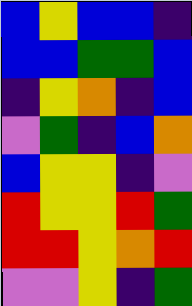[["blue", "yellow", "blue", "blue", "indigo"], ["blue", "blue", "green", "green", "blue"], ["indigo", "yellow", "orange", "indigo", "blue"], ["violet", "green", "indigo", "blue", "orange"], ["blue", "yellow", "yellow", "indigo", "violet"], ["red", "yellow", "yellow", "red", "green"], ["red", "red", "yellow", "orange", "red"], ["violet", "violet", "yellow", "indigo", "green"]]